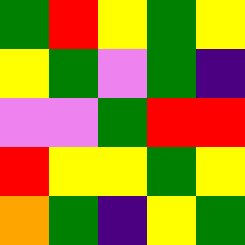[["green", "red", "yellow", "green", "yellow"], ["yellow", "green", "violet", "green", "indigo"], ["violet", "violet", "green", "red", "red"], ["red", "yellow", "yellow", "green", "yellow"], ["orange", "green", "indigo", "yellow", "green"]]